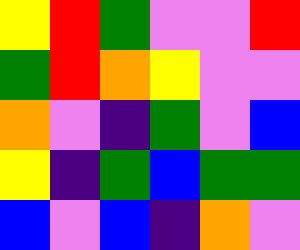[["yellow", "red", "green", "violet", "violet", "red"], ["green", "red", "orange", "yellow", "violet", "violet"], ["orange", "violet", "indigo", "green", "violet", "blue"], ["yellow", "indigo", "green", "blue", "green", "green"], ["blue", "violet", "blue", "indigo", "orange", "violet"]]